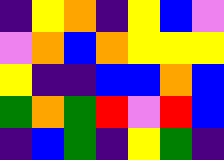[["indigo", "yellow", "orange", "indigo", "yellow", "blue", "violet"], ["violet", "orange", "blue", "orange", "yellow", "yellow", "yellow"], ["yellow", "indigo", "indigo", "blue", "blue", "orange", "blue"], ["green", "orange", "green", "red", "violet", "red", "blue"], ["indigo", "blue", "green", "indigo", "yellow", "green", "indigo"]]